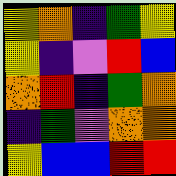[["yellow", "orange", "indigo", "green", "yellow"], ["yellow", "indigo", "violet", "red", "blue"], ["orange", "red", "indigo", "green", "orange"], ["indigo", "green", "violet", "orange", "orange"], ["yellow", "blue", "blue", "red", "red"]]